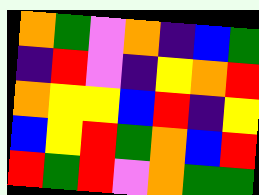[["orange", "green", "violet", "orange", "indigo", "blue", "green"], ["indigo", "red", "violet", "indigo", "yellow", "orange", "red"], ["orange", "yellow", "yellow", "blue", "red", "indigo", "yellow"], ["blue", "yellow", "red", "green", "orange", "blue", "red"], ["red", "green", "red", "violet", "orange", "green", "green"]]